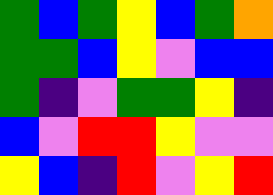[["green", "blue", "green", "yellow", "blue", "green", "orange"], ["green", "green", "blue", "yellow", "violet", "blue", "blue"], ["green", "indigo", "violet", "green", "green", "yellow", "indigo"], ["blue", "violet", "red", "red", "yellow", "violet", "violet"], ["yellow", "blue", "indigo", "red", "violet", "yellow", "red"]]